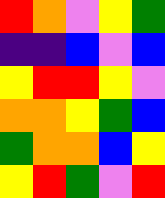[["red", "orange", "violet", "yellow", "green"], ["indigo", "indigo", "blue", "violet", "blue"], ["yellow", "red", "red", "yellow", "violet"], ["orange", "orange", "yellow", "green", "blue"], ["green", "orange", "orange", "blue", "yellow"], ["yellow", "red", "green", "violet", "red"]]